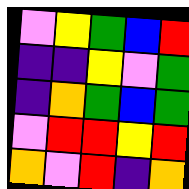[["violet", "yellow", "green", "blue", "red"], ["indigo", "indigo", "yellow", "violet", "green"], ["indigo", "orange", "green", "blue", "green"], ["violet", "red", "red", "yellow", "red"], ["orange", "violet", "red", "indigo", "orange"]]